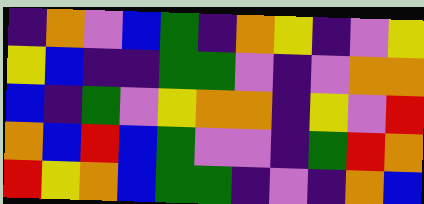[["indigo", "orange", "violet", "blue", "green", "indigo", "orange", "yellow", "indigo", "violet", "yellow"], ["yellow", "blue", "indigo", "indigo", "green", "green", "violet", "indigo", "violet", "orange", "orange"], ["blue", "indigo", "green", "violet", "yellow", "orange", "orange", "indigo", "yellow", "violet", "red"], ["orange", "blue", "red", "blue", "green", "violet", "violet", "indigo", "green", "red", "orange"], ["red", "yellow", "orange", "blue", "green", "green", "indigo", "violet", "indigo", "orange", "blue"]]